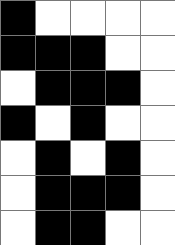[["black", "white", "white", "white", "white"], ["black", "black", "black", "white", "white"], ["white", "black", "black", "black", "white"], ["black", "white", "black", "white", "white"], ["white", "black", "white", "black", "white"], ["white", "black", "black", "black", "white"], ["white", "black", "black", "white", "white"]]